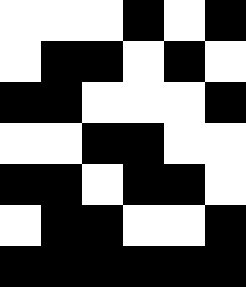[["white", "white", "white", "black", "white", "black"], ["white", "black", "black", "white", "black", "white"], ["black", "black", "white", "white", "white", "black"], ["white", "white", "black", "black", "white", "white"], ["black", "black", "white", "black", "black", "white"], ["white", "black", "black", "white", "white", "black"], ["black", "black", "black", "black", "black", "black"]]